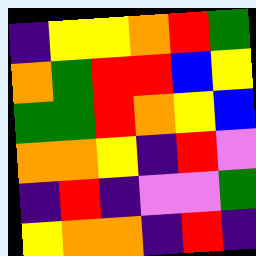[["indigo", "yellow", "yellow", "orange", "red", "green"], ["orange", "green", "red", "red", "blue", "yellow"], ["green", "green", "red", "orange", "yellow", "blue"], ["orange", "orange", "yellow", "indigo", "red", "violet"], ["indigo", "red", "indigo", "violet", "violet", "green"], ["yellow", "orange", "orange", "indigo", "red", "indigo"]]